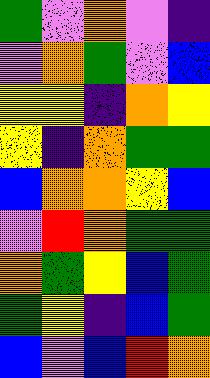[["green", "violet", "orange", "violet", "indigo"], ["violet", "orange", "green", "violet", "blue"], ["yellow", "yellow", "indigo", "orange", "yellow"], ["yellow", "indigo", "orange", "green", "green"], ["blue", "orange", "orange", "yellow", "blue"], ["violet", "red", "orange", "green", "green"], ["orange", "green", "yellow", "blue", "green"], ["green", "yellow", "indigo", "blue", "green"], ["blue", "violet", "blue", "red", "orange"]]